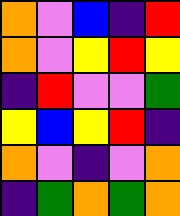[["orange", "violet", "blue", "indigo", "red"], ["orange", "violet", "yellow", "red", "yellow"], ["indigo", "red", "violet", "violet", "green"], ["yellow", "blue", "yellow", "red", "indigo"], ["orange", "violet", "indigo", "violet", "orange"], ["indigo", "green", "orange", "green", "orange"]]